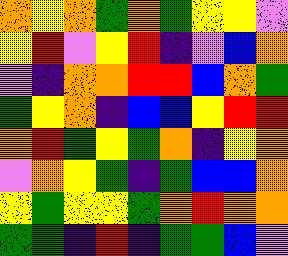[["orange", "yellow", "orange", "green", "orange", "green", "yellow", "yellow", "violet"], ["yellow", "red", "violet", "yellow", "red", "indigo", "violet", "blue", "orange"], ["violet", "indigo", "orange", "orange", "red", "red", "blue", "orange", "green"], ["green", "yellow", "orange", "indigo", "blue", "blue", "yellow", "red", "red"], ["orange", "red", "green", "yellow", "green", "orange", "indigo", "yellow", "orange"], ["violet", "orange", "yellow", "green", "indigo", "green", "blue", "blue", "orange"], ["yellow", "green", "yellow", "yellow", "green", "orange", "red", "orange", "orange"], ["green", "green", "indigo", "red", "indigo", "green", "green", "blue", "violet"]]